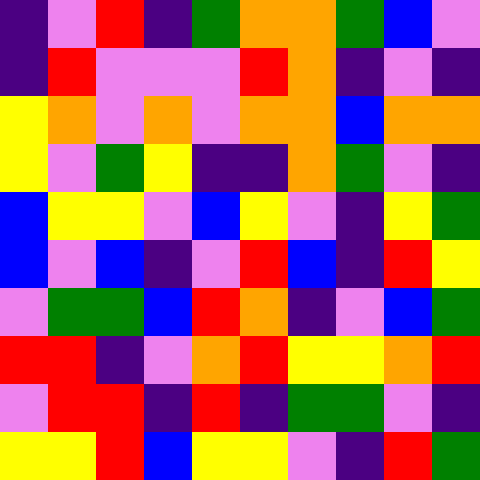[["indigo", "violet", "red", "indigo", "green", "orange", "orange", "green", "blue", "violet"], ["indigo", "red", "violet", "violet", "violet", "red", "orange", "indigo", "violet", "indigo"], ["yellow", "orange", "violet", "orange", "violet", "orange", "orange", "blue", "orange", "orange"], ["yellow", "violet", "green", "yellow", "indigo", "indigo", "orange", "green", "violet", "indigo"], ["blue", "yellow", "yellow", "violet", "blue", "yellow", "violet", "indigo", "yellow", "green"], ["blue", "violet", "blue", "indigo", "violet", "red", "blue", "indigo", "red", "yellow"], ["violet", "green", "green", "blue", "red", "orange", "indigo", "violet", "blue", "green"], ["red", "red", "indigo", "violet", "orange", "red", "yellow", "yellow", "orange", "red"], ["violet", "red", "red", "indigo", "red", "indigo", "green", "green", "violet", "indigo"], ["yellow", "yellow", "red", "blue", "yellow", "yellow", "violet", "indigo", "red", "green"]]